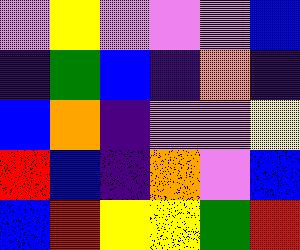[["violet", "yellow", "violet", "violet", "violet", "blue"], ["indigo", "green", "blue", "indigo", "orange", "indigo"], ["blue", "orange", "indigo", "violet", "violet", "yellow"], ["red", "blue", "indigo", "orange", "violet", "blue"], ["blue", "red", "yellow", "yellow", "green", "red"]]